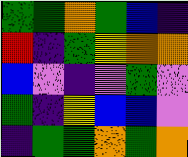[["green", "green", "orange", "green", "blue", "indigo"], ["red", "indigo", "green", "yellow", "orange", "orange"], ["blue", "violet", "indigo", "violet", "green", "violet"], ["green", "indigo", "yellow", "blue", "blue", "violet"], ["indigo", "green", "green", "orange", "green", "orange"]]